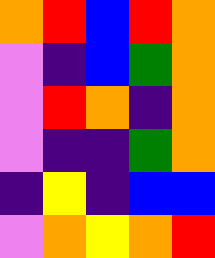[["orange", "red", "blue", "red", "orange"], ["violet", "indigo", "blue", "green", "orange"], ["violet", "red", "orange", "indigo", "orange"], ["violet", "indigo", "indigo", "green", "orange"], ["indigo", "yellow", "indigo", "blue", "blue"], ["violet", "orange", "yellow", "orange", "red"]]